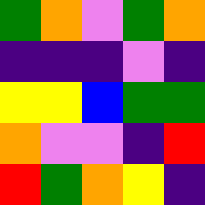[["green", "orange", "violet", "green", "orange"], ["indigo", "indigo", "indigo", "violet", "indigo"], ["yellow", "yellow", "blue", "green", "green"], ["orange", "violet", "violet", "indigo", "red"], ["red", "green", "orange", "yellow", "indigo"]]